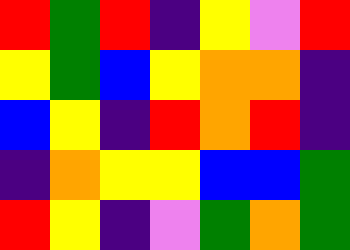[["red", "green", "red", "indigo", "yellow", "violet", "red"], ["yellow", "green", "blue", "yellow", "orange", "orange", "indigo"], ["blue", "yellow", "indigo", "red", "orange", "red", "indigo"], ["indigo", "orange", "yellow", "yellow", "blue", "blue", "green"], ["red", "yellow", "indigo", "violet", "green", "orange", "green"]]